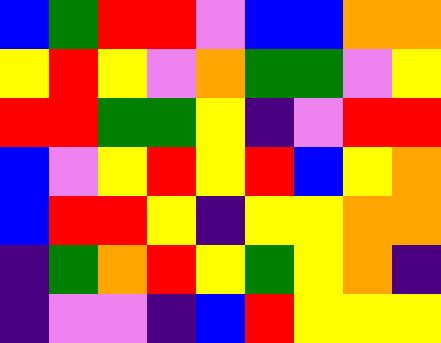[["blue", "green", "red", "red", "violet", "blue", "blue", "orange", "orange"], ["yellow", "red", "yellow", "violet", "orange", "green", "green", "violet", "yellow"], ["red", "red", "green", "green", "yellow", "indigo", "violet", "red", "red"], ["blue", "violet", "yellow", "red", "yellow", "red", "blue", "yellow", "orange"], ["blue", "red", "red", "yellow", "indigo", "yellow", "yellow", "orange", "orange"], ["indigo", "green", "orange", "red", "yellow", "green", "yellow", "orange", "indigo"], ["indigo", "violet", "violet", "indigo", "blue", "red", "yellow", "yellow", "yellow"]]